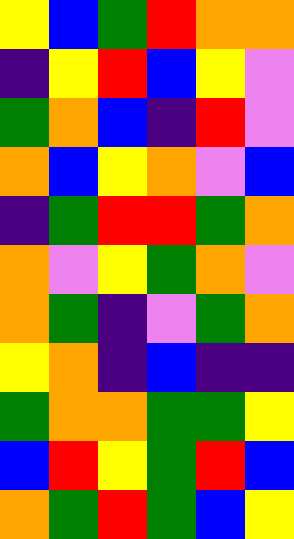[["yellow", "blue", "green", "red", "orange", "orange"], ["indigo", "yellow", "red", "blue", "yellow", "violet"], ["green", "orange", "blue", "indigo", "red", "violet"], ["orange", "blue", "yellow", "orange", "violet", "blue"], ["indigo", "green", "red", "red", "green", "orange"], ["orange", "violet", "yellow", "green", "orange", "violet"], ["orange", "green", "indigo", "violet", "green", "orange"], ["yellow", "orange", "indigo", "blue", "indigo", "indigo"], ["green", "orange", "orange", "green", "green", "yellow"], ["blue", "red", "yellow", "green", "red", "blue"], ["orange", "green", "red", "green", "blue", "yellow"]]